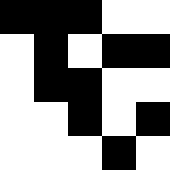[["black", "black", "black", "white", "white"], ["white", "black", "white", "black", "black"], ["white", "black", "black", "white", "white"], ["white", "white", "black", "white", "black"], ["white", "white", "white", "black", "white"]]